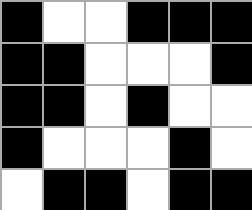[["black", "white", "white", "black", "black", "black"], ["black", "black", "white", "white", "white", "black"], ["black", "black", "white", "black", "white", "white"], ["black", "white", "white", "white", "black", "white"], ["white", "black", "black", "white", "black", "black"]]